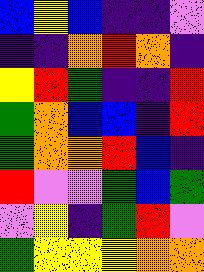[["blue", "yellow", "blue", "indigo", "indigo", "violet"], ["indigo", "indigo", "orange", "red", "orange", "indigo"], ["yellow", "red", "green", "indigo", "indigo", "red"], ["green", "orange", "blue", "blue", "indigo", "red"], ["green", "orange", "orange", "red", "blue", "indigo"], ["red", "violet", "violet", "green", "blue", "green"], ["violet", "yellow", "indigo", "green", "red", "violet"], ["green", "yellow", "yellow", "yellow", "orange", "orange"]]